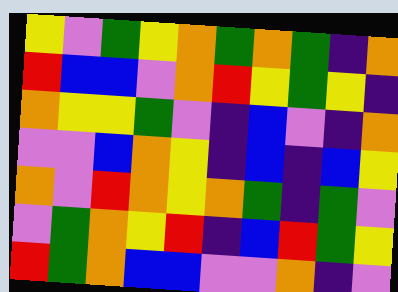[["yellow", "violet", "green", "yellow", "orange", "green", "orange", "green", "indigo", "orange"], ["red", "blue", "blue", "violet", "orange", "red", "yellow", "green", "yellow", "indigo"], ["orange", "yellow", "yellow", "green", "violet", "indigo", "blue", "violet", "indigo", "orange"], ["violet", "violet", "blue", "orange", "yellow", "indigo", "blue", "indigo", "blue", "yellow"], ["orange", "violet", "red", "orange", "yellow", "orange", "green", "indigo", "green", "violet"], ["violet", "green", "orange", "yellow", "red", "indigo", "blue", "red", "green", "yellow"], ["red", "green", "orange", "blue", "blue", "violet", "violet", "orange", "indigo", "violet"]]